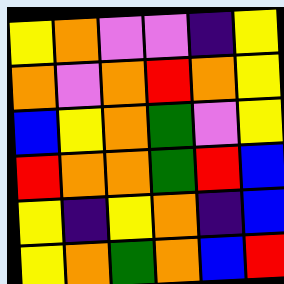[["yellow", "orange", "violet", "violet", "indigo", "yellow"], ["orange", "violet", "orange", "red", "orange", "yellow"], ["blue", "yellow", "orange", "green", "violet", "yellow"], ["red", "orange", "orange", "green", "red", "blue"], ["yellow", "indigo", "yellow", "orange", "indigo", "blue"], ["yellow", "orange", "green", "orange", "blue", "red"]]